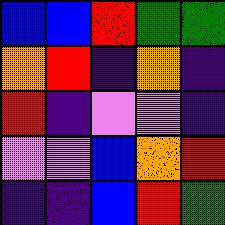[["blue", "blue", "red", "green", "green"], ["orange", "red", "indigo", "orange", "indigo"], ["red", "indigo", "violet", "violet", "indigo"], ["violet", "violet", "blue", "orange", "red"], ["indigo", "indigo", "blue", "red", "green"]]